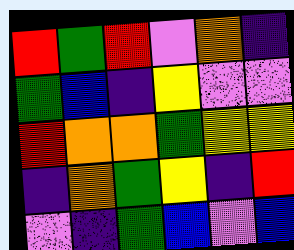[["red", "green", "red", "violet", "orange", "indigo"], ["green", "blue", "indigo", "yellow", "violet", "violet"], ["red", "orange", "orange", "green", "yellow", "yellow"], ["indigo", "orange", "green", "yellow", "indigo", "red"], ["violet", "indigo", "green", "blue", "violet", "blue"]]